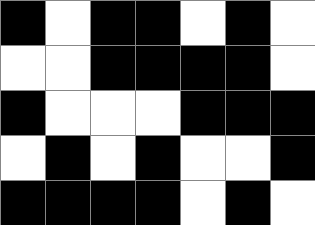[["black", "white", "black", "black", "white", "black", "white"], ["white", "white", "black", "black", "black", "black", "white"], ["black", "white", "white", "white", "black", "black", "black"], ["white", "black", "white", "black", "white", "white", "black"], ["black", "black", "black", "black", "white", "black", "white"]]